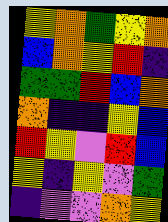[["yellow", "orange", "green", "yellow", "orange"], ["blue", "orange", "yellow", "red", "indigo"], ["green", "green", "red", "blue", "orange"], ["orange", "indigo", "indigo", "yellow", "blue"], ["red", "yellow", "violet", "red", "blue"], ["yellow", "indigo", "yellow", "violet", "green"], ["indigo", "violet", "violet", "orange", "yellow"]]